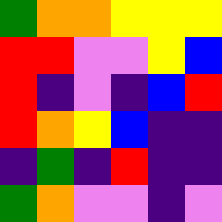[["green", "orange", "orange", "yellow", "yellow", "yellow"], ["red", "red", "violet", "violet", "yellow", "blue"], ["red", "indigo", "violet", "indigo", "blue", "red"], ["red", "orange", "yellow", "blue", "indigo", "indigo"], ["indigo", "green", "indigo", "red", "indigo", "indigo"], ["green", "orange", "violet", "violet", "indigo", "violet"]]